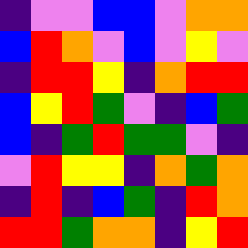[["indigo", "violet", "violet", "blue", "blue", "violet", "orange", "orange"], ["blue", "red", "orange", "violet", "blue", "violet", "yellow", "violet"], ["indigo", "red", "red", "yellow", "indigo", "orange", "red", "red"], ["blue", "yellow", "red", "green", "violet", "indigo", "blue", "green"], ["blue", "indigo", "green", "red", "green", "green", "violet", "indigo"], ["violet", "red", "yellow", "yellow", "indigo", "orange", "green", "orange"], ["indigo", "red", "indigo", "blue", "green", "indigo", "red", "orange"], ["red", "red", "green", "orange", "orange", "indigo", "yellow", "red"]]